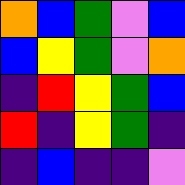[["orange", "blue", "green", "violet", "blue"], ["blue", "yellow", "green", "violet", "orange"], ["indigo", "red", "yellow", "green", "blue"], ["red", "indigo", "yellow", "green", "indigo"], ["indigo", "blue", "indigo", "indigo", "violet"]]